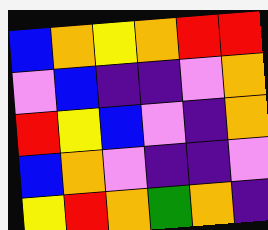[["blue", "orange", "yellow", "orange", "red", "red"], ["violet", "blue", "indigo", "indigo", "violet", "orange"], ["red", "yellow", "blue", "violet", "indigo", "orange"], ["blue", "orange", "violet", "indigo", "indigo", "violet"], ["yellow", "red", "orange", "green", "orange", "indigo"]]